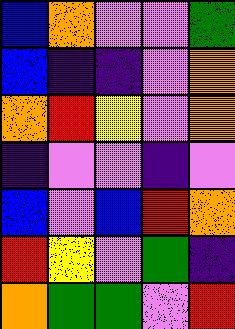[["blue", "orange", "violet", "violet", "green"], ["blue", "indigo", "indigo", "violet", "orange"], ["orange", "red", "yellow", "violet", "orange"], ["indigo", "violet", "violet", "indigo", "violet"], ["blue", "violet", "blue", "red", "orange"], ["red", "yellow", "violet", "green", "indigo"], ["orange", "green", "green", "violet", "red"]]